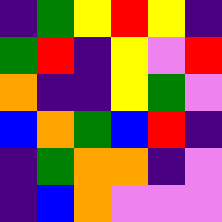[["indigo", "green", "yellow", "red", "yellow", "indigo"], ["green", "red", "indigo", "yellow", "violet", "red"], ["orange", "indigo", "indigo", "yellow", "green", "violet"], ["blue", "orange", "green", "blue", "red", "indigo"], ["indigo", "green", "orange", "orange", "indigo", "violet"], ["indigo", "blue", "orange", "violet", "violet", "violet"]]